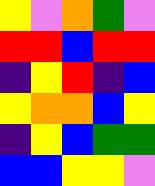[["yellow", "violet", "orange", "green", "violet"], ["red", "red", "blue", "red", "red"], ["indigo", "yellow", "red", "indigo", "blue"], ["yellow", "orange", "orange", "blue", "yellow"], ["indigo", "yellow", "blue", "green", "green"], ["blue", "blue", "yellow", "yellow", "violet"]]